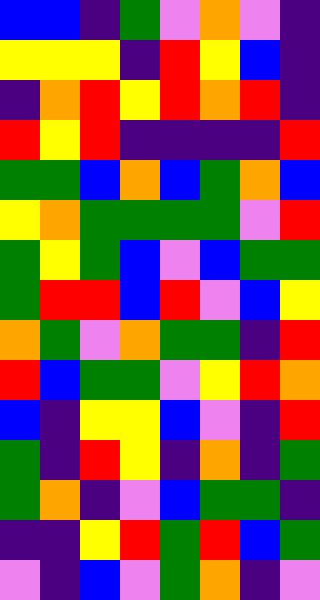[["blue", "blue", "indigo", "green", "violet", "orange", "violet", "indigo"], ["yellow", "yellow", "yellow", "indigo", "red", "yellow", "blue", "indigo"], ["indigo", "orange", "red", "yellow", "red", "orange", "red", "indigo"], ["red", "yellow", "red", "indigo", "indigo", "indigo", "indigo", "red"], ["green", "green", "blue", "orange", "blue", "green", "orange", "blue"], ["yellow", "orange", "green", "green", "green", "green", "violet", "red"], ["green", "yellow", "green", "blue", "violet", "blue", "green", "green"], ["green", "red", "red", "blue", "red", "violet", "blue", "yellow"], ["orange", "green", "violet", "orange", "green", "green", "indigo", "red"], ["red", "blue", "green", "green", "violet", "yellow", "red", "orange"], ["blue", "indigo", "yellow", "yellow", "blue", "violet", "indigo", "red"], ["green", "indigo", "red", "yellow", "indigo", "orange", "indigo", "green"], ["green", "orange", "indigo", "violet", "blue", "green", "green", "indigo"], ["indigo", "indigo", "yellow", "red", "green", "red", "blue", "green"], ["violet", "indigo", "blue", "violet", "green", "orange", "indigo", "violet"]]